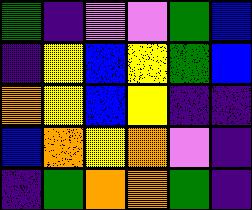[["green", "indigo", "violet", "violet", "green", "blue"], ["indigo", "yellow", "blue", "yellow", "green", "blue"], ["orange", "yellow", "blue", "yellow", "indigo", "indigo"], ["blue", "orange", "yellow", "orange", "violet", "indigo"], ["indigo", "green", "orange", "orange", "green", "indigo"]]